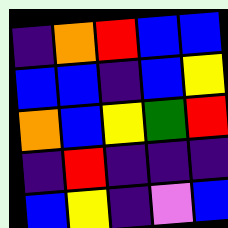[["indigo", "orange", "red", "blue", "blue"], ["blue", "blue", "indigo", "blue", "yellow"], ["orange", "blue", "yellow", "green", "red"], ["indigo", "red", "indigo", "indigo", "indigo"], ["blue", "yellow", "indigo", "violet", "blue"]]